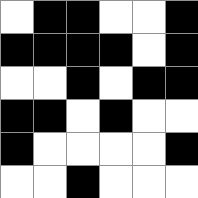[["white", "black", "black", "white", "white", "black"], ["black", "black", "black", "black", "white", "black"], ["white", "white", "black", "white", "black", "black"], ["black", "black", "white", "black", "white", "white"], ["black", "white", "white", "white", "white", "black"], ["white", "white", "black", "white", "white", "white"]]